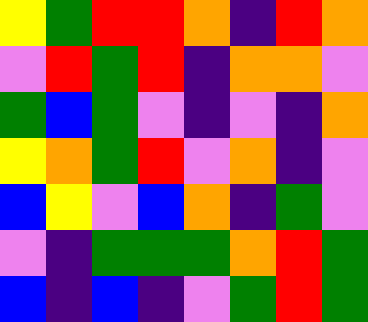[["yellow", "green", "red", "red", "orange", "indigo", "red", "orange"], ["violet", "red", "green", "red", "indigo", "orange", "orange", "violet"], ["green", "blue", "green", "violet", "indigo", "violet", "indigo", "orange"], ["yellow", "orange", "green", "red", "violet", "orange", "indigo", "violet"], ["blue", "yellow", "violet", "blue", "orange", "indigo", "green", "violet"], ["violet", "indigo", "green", "green", "green", "orange", "red", "green"], ["blue", "indigo", "blue", "indigo", "violet", "green", "red", "green"]]